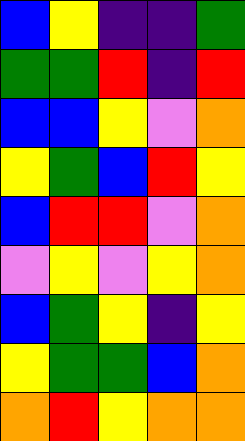[["blue", "yellow", "indigo", "indigo", "green"], ["green", "green", "red", "indigo", "red"], ["blue", "blue", "yellow", "violet", "orange"], ["yellow", "green", "blue", "red", "yellow"], ["blue", "red", "red", "violet", "orange"], ["violet", "yellow", "violet", "yellow", "orange"], ["blue", "green", "yellow", "indigo", "yellow"], ["yellow", "green", "green", "blue", "orange"], ["orange", "red", "yellow", "orange", "orange"]]